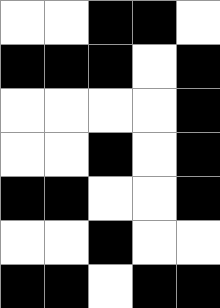[["white", "white", "black", "black", "white"], ["black", "black", "black", "white", "black"], ["white", "white", "white", "white", "black"], ["white", "white", "black", "white", "black"], ["black", "black", "white", "white", "black"], ["white", "white", "black", "white", "white"], ["black", "black", "white", "black", "black"]]